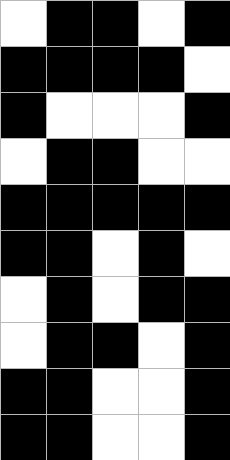[["white", "black", "black", "white", "black"], ["black", "black", "black", "black", "white"], ["black", "white", "white", "white", "black"], ["white", "black", "black", "white", "white"], ["black", "black", "black", "black", "black"], ["black", "black", "white", "black", "white"], ["white", "black", "white", "black", "black"], ["white", "black", "black", "white", "black"], ["black", "black", "white", "white", "black"], ["black", "black", "white", "white", "black"]]